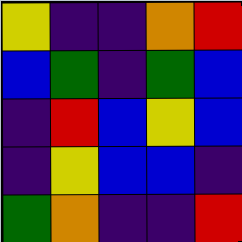[["yellow", "indigo", "indigo", "orange", "red"], ["blue", "green", "indigo", "green", "blue"], ["indigo", "red", "blue", "yellow", "blue"], ["indigo", "yellow", "blue", "blue", "indigo"], ["green", "orange", "indigo", "indigo", "red"]]